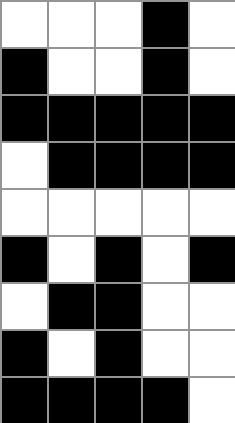[["white", "white", "white", "black", "white"], ["black", "white", "white", "black", "white"], ["black", "black", "black", "black", "black"], ["white", "black", "black", "black", "black"], ["white", "white", "white", "white", "white"], ["black", "white", "black", "white", "black"], ["white", "black", "black", "white", "white"], ["black", "white", "black", "white", "white"], ["black", "black", "black", "black", "white"]]